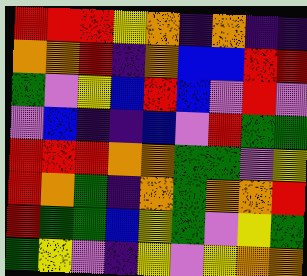[["red", "red", "red", "yellow", "orange", "indigo", "orange", "indigo", "indigo"], ["orange", "orange", "red", "indigo", "orange", "blue", "blue", "red", "red"], ["green", "violet", "yellow", "blue", "red", "blue", "violet", "red", "violet"], ["violet", "blue", "indigo", "indigo", "blue", "violet", "red", "green", "green"], ["red", "red", "red", "orange", "orange", "green", "green", "violet", "yellow"], ["red", "orange", "green", "indigo", "orange", "green", "orange", "orange", "red"], ["red", "green", "green", "blue", "yellow", "green", "violet", "yellow", "green"], ["green", "yellow", "violet", "indigo", "yellow", "violet", "yellow", "orange", "orange"]]